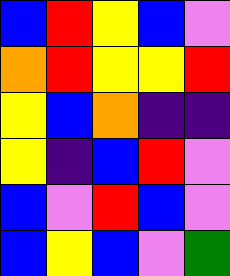[["blue", "red", "yellow", "blue", "violet"], ["orange", "red", "yellow", "yellow", "red"], ["yellow", "blue", "orange", "indigo", "indigo"], ["yellow", "indigo", "blue", "red", "violet"], ["blue", "violet", "red", "blue", "violet"], ["blue", "yellow", "blue", "violet", "green"]]